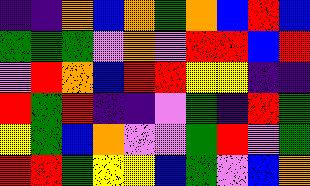[["indigo", "indigo", "orange", "blue", "orange", "green", "orange", "blue", "red", "blue"], ["green", "green", "green", "violet", "orange", "violet", "red", "red", "blue", "red"], ["violet", "red", "orange", "blue", "red", "red", "yellow", "yellow", "indigo", "indigo"], ["red", "green", "red", "indigo", "indigo", "violet", "green", "indigo", "red", "green"], ["yellow", "green", "blue", "orange", "violet", "violet", "green", "red", "violet", "green"], ["red", "red", "green", "yellow", "yellow", "blue", "green", "violet", "blue", "orange"]]